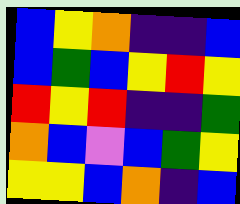[["blue", "yellow", "orange", "indigo", "indigo", "blue"], ["blue", "green", "blue", "yellow", "red", "yellow"], ["red", "yellow", "red", "indigo", "indigo", "green"], ["orange", "blue", "violet", "blue", "green", "yellow"], ["yellow", "yellow", "blue", "orange", "indigo", "blue"]]